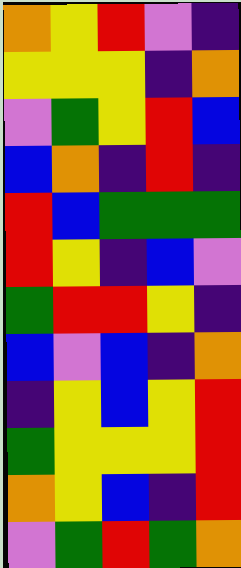[["orange", "yellow", "red", "violet", "indigo"], ["yellow", "yellow", "yellow", "indigo", "orange"], ["violet", "green", "yellow", "red", "blue"], ["blue", "orange", "indigo", "red", "indigo"], ["red", "blue", "green", "green", "green"], ["red", "yellow", "indigo", "blue", "violet"], ["green", "red", "red", "yellow", "indigo"], ["blue", "violet", "blue", "indigo", "orange"], ["indigo", "yellow", "blue", "yellow", "red"], ["green", "yellow", "yellow", "yellow", "red"], ["orange", "yellow", "blue", "indigo", "red"], ["violet", "green", "red", "green", "orange"]]